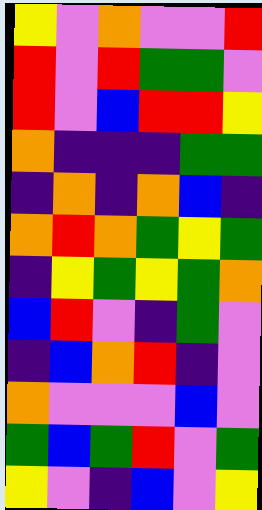[["yellow", "violet", "orange", "violet", "violet", "red"], ["red", "violet", "red", "green", "green", "violet"], ["red", "violet", "blue", "red", "red", "yellow"], ["orange", "indigo", "indigo", "indigo", "green", "green"], ["indigo", "orange", "indigo", "orange", "blue", "indigo"], ["orange", "red", "orange", "green", "yellow", "green"], ["indigo", "yellow", "green", "yellow", "green", "orange"], ["blue", "red", "violet", "indigo", "green", "violet"], ["indigo", "blue", "orange", "red", "indigo", "violet"], ["orange", "violet", "violet", "violet", "blue", "violet"], ["green", "blue", "green", "red", "violet", "green"], ["yellow", "violet", "indigo", "blue", "violet", "yellow"]]